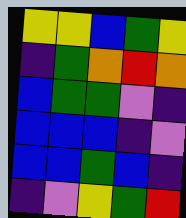[["yellow", "yellow", "blue", "green", "yellow"], ["indigo", "green", "orange", "red", "orange"], ["blue", "green", "green", "violet", "indigo"], ["blue", "blue", "blue", "indigo", "violet"], ["blue", "blue", "green", "blue", "indigo"], ["indigo", "violet", "yellow", "green", "red"]]